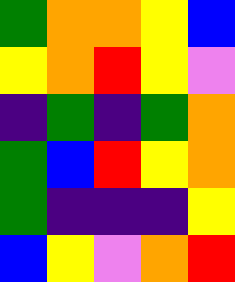[["green", "orange", "orange", "yellow", "blue"], ["yellow", "orange", "red", "yellow", "violet"], ["indigo", "green", "indigo", "green", "orange"], ["green", "blue", "red", "yellow", "orange"], ["green", "indigo", "indigo", "indigo", "yellow"], ["blue", "yellow", "violet", "orange", "red"]]